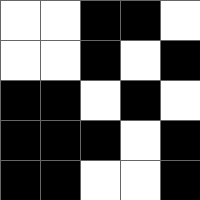[["white", "white", "black", "black", "white"], ["white", "white", "black", "white", "black"], ["black", "black", "white", "black", "white"], ["black", "black", "black", "white", "black"], ["black", "black", "white", "white", "black"]]